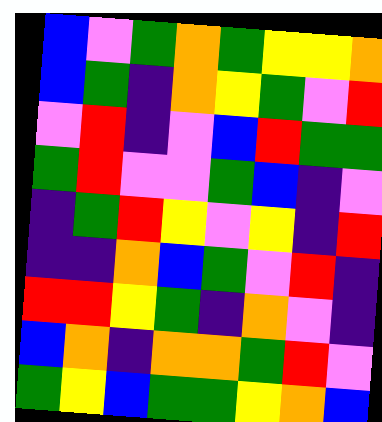[["blue", "violet", "green", "orange", "green", "yellow", "yellow", "orange"], ["blue", "green", "indigo", "orange", "yellow", "green", "violet", "red"], ["violet", "red", "indigo", "violet", "blue", "red", "green", "green"], ["green", "red", "violet", "violet", "green", "blue", "indigo", "violet"], ["indigo", "green", "red", "yellow", "violet", "yellow", "indigo", "red"], ["indigo", "indigo", "orange", "blue", "green", "violet", "red", "indigo"], ["red", "red", "yellow", "green", "indigo", "orange", "violet", "indigo"], ["blue", "orange", "indigo", "orange", "orange", "green", "red", "violet"], ["green", "yellow", "blue", "green", "green", "yellow", "orange", "blue"]]